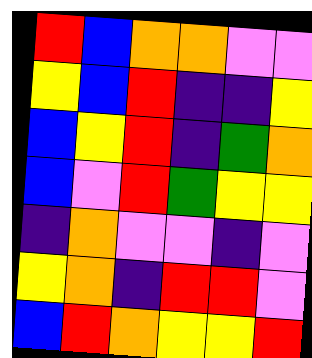[["red", "blue", "orange", "orange", "violet", "violet"], ["yellow", "blue", "red", "indigo", "indigo", "yellow"], ["blue", "yellow", "red", "indigo", "green", "orange"], ["blue", "violet", "red", "green", "yellow", "yellow"], ["indigo", "orange", "violet", "violet", "indigo", "violet"], ["yellow", "orange", "indigo", "red", "red", "violet"], ["blue", "red", "orange", "yellow", "yellow", "red"]]